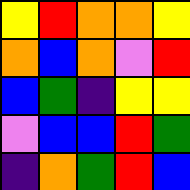[["yellow", "red", "orange", "orange", "yellow"], ["orange", "blue", "orange", "violet", "red"], ["blue", "green", "indigo", "yellow", "yellow"], ["violet", "blue", "blue", "red", "green"], ["indigo", "orange", "green", "red", "blue"]]